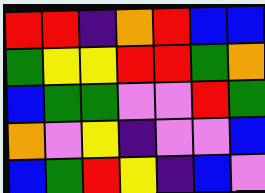[["red", "red", "indigo", "orange", "red", "blue", "blue"], ["green", "yellow", "yellow", "red", "red", "green", "orange"], ["blue", "green", "green", "violet", "violet", "red", "green"], ["orange", "violet", "yellow", "indigo", "violet", "violet", "blue"], ["blue", "green", "red", "yellow", "indigo", "blue", "violet"]]